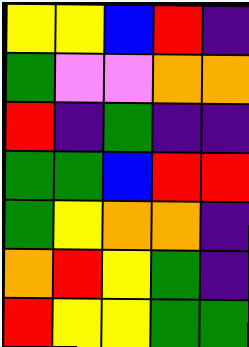[["yellow", "yellow", "blue", "red", "indigo"], ["green", "violet", "violet", "orange", "orange"], ["red", "indigo", "green", "indigo", "indigo"], ["green", "green", "blue", "red", "red"], ["green", "yellow", "orange", "orange", "indigo"], ["orange", "red", "yellow", "green", "indigo"], ["red", "yellow", "yellow", "green", "green"]]